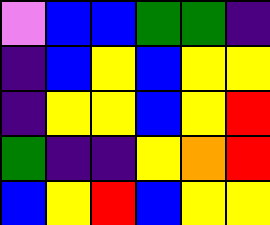[["violet", "blue", "blue", "green", "green", "indigo"], ["indigo", "blue", "yellow", "blue", "yellow", "yellow"], ["indigo", "yellow", "yellow", "blue", "yellow", "red"], ["green", "indigo", "indigo", "yellow", "orange", "red"], ["blue", "yellow", "red", "blue", "yellow", "yellow"]]